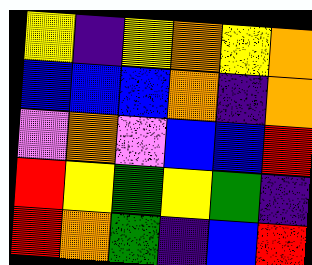[["yellow", "indigo", "yellow", "orange", "yellow", "orange"], ["blue", "blue", "blue", "orange", "indigo", "orange"], ["violet", "orange", "violet", "blue", "blue", "red"], ["red", "yellow", "green", "yellow", "green", "indigo"], ["red", "orange", "green", "indigo", "blue", "red"]]